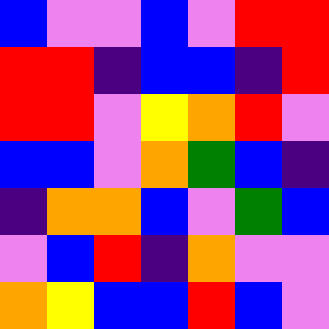[["blue", "violet", "violet", "blue", "violet", "red", "red"], ["red", "red", "indigo", "blue", "blue", "indigo", "red"], ["red", "red", "violet", "yellow", "orange", "red", "violet"], ["blue", "blue", "violet", "orange", "green", "blue", "indigo"], ["indigo", "orange", "orange", "blue", "violet", "green", "blue"], ["violet", "blue", "red", "indigo", "orange", "violet", "violet"], ["orange", "yellow", "blue", "blue", "red", "blue", "violet"]]